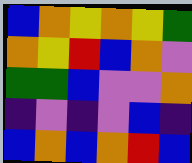[["blue", "orange", "yellow", "orange", "yellow", "green"], ["orange", "yellow", "red", "blue", "orange", "violet"], ["green", "green", "blue", "violet", "violet", "orange"], ["indigo", "violet", "indigo", "violet", "blue", "indigo"], ["blue", "orange", "blue", "orange", "red", "blue"]]